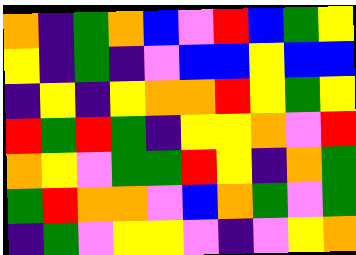[["orange", "indigo", "green", "orange", "blue", "violet", "red", "blue", "green", "yellow"], ["yellow", "indigo", "green", "indigo", "violet", "blue", "blue", "yellow", "blue", "blue"], ["indigo", "yellow", "indigo", "yellow", "orange", "orange", "red", "yellow", "green", "yellow"], ["red", "green", "red", "green", "indigo", "yellow", "yellow", "orange", "violet", "red"], ["orange", "yellow", "violet", "green", "green", "red", "yellow", "indigo", "orange", "green"], ["green", "red", "orange", "orange", "violet", "blue", "orange", "green", "violet", "green"], ["indigo", "green", "violet", "yellow", "yellow", "violet", "indigo", "violet", "yellow", "orange"]]